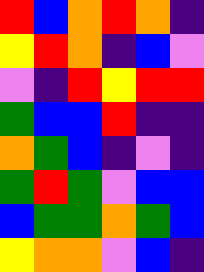[["red", "blue", "orange", "red", "orange", "indigo"], ["yellow", "red", "orange", "indigo", "blue", "violet"], ["violet", "indigo", "red", "yellow", "red", "red"], ["green", "blue", "blue", "red", "indigo", "indigo"], ["orange", "green", "blue", "indigo", "violet", "indigo"], ["green", "red", "green", "violet", "blue", "blue"], ["blue", "green", "green", "orange", "green", "blue"], ["yellow", "orange", "orange", "violet", "blue", "indigo"]]